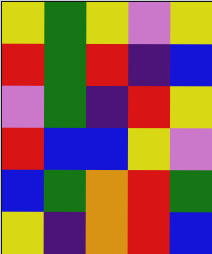[["yellow", "green", "yellow", "violet", "yellow"], ["red", "green", "red", "indigo", "blue"], ["violet", "green", "indigo", "red", "yellow"], ["red", "blue", "blue", "yellow", "violet"], ["blue", "green", "orange", "red", "green"], ["yellow", "indigo", "orange", "red", "blue"]]